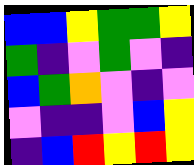[["blue", "blue", "yellow", "green", "green", "yellow"], ["green", "indigo", "violet", "green", "violet", "indigo"], ["blue", "green", "orange", "violet", "indigo", "violet"], ["violet", "indigo", "indigo", "violet", "blue", "yellow"], ["indigo", "blue", "red", "yellow", "red", "yellow"]]